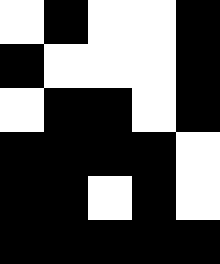[["white", "black", "white", "white", "black"], ["black", "white", "white", "white", "black"], ["white", "black", "black", "white", "black"], ["black", "black", "black", "black", "white"], ["black", "black", "white", "black", "white"], ["black", "black", "black", "black", "black"]]